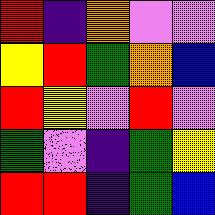[["red", "indigo", "orange", "violet", "violet"], ["yellow", "red", "green", "orange", "blue"], ["red", "yellow", "violet", "red", "violet"], ["green", "violet", "indigo", "green", "yellow"], ["red", "red", "indigo", "green", "blue"]]